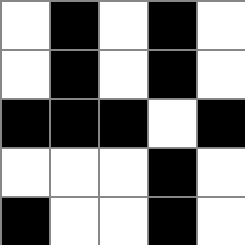[["white", "black", "white", "black", "white"], ["white", "black", "white", "black", "white"], ["black", "black", "black", "white", "black"], ["white", "white", "white", "black", "white"], ["black", "white", "white", "black", "white"]]